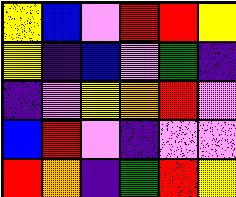[["yellow", "blue", "violet", "red", "red", "yellow"], ["yellow", "indigo", "blue", "violet", "green", "indigo"], ["indigo", "violet", "yellow", "orange", "red", "violet"], ["blue", "red", "violet", "indigo", "violet", "violet"], ["red", "orange", "indigo", "green", "red", "yellow"]]